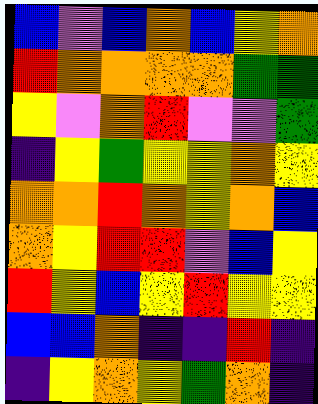[["blue", "violet", "blue", "orange", "blue", "yellow", "orange"], ["red", "orange", "orange", "orange", "orange", "green", "green"], ["yellow", "violet", "orange", "red", "violet", "violet", "green"], ["indigo", "yellow", "green", "yellow", "yellow", "orange", "yellow"], ["orange", "orange", "red", "orange", "yellow", "orange", "blue"], ["orange", "yellow", "red", "red", "violet", "blue", "yellow"], ["red", "yellow", "blue", "yellow", "red", "yellow", "yellow"], ["blue", "blue", "orange", "indigo", "indigo", "red", "indigo"], ["indigo", "yellow", "orange", "yellow", "green", "orange", "indigo"]]